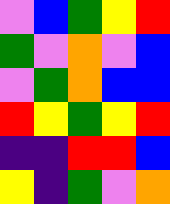[["violet", "blue", "green", "yellow", "red"], ["green", "violet", "orange", "violet", "blue"], ["violet", "green", "orange", "blue", "blue"], ["red", "yellow", "green", "yellow", "red"], ["indigo", "indigo", "red", "red", "blue"], ["yellow", "indigo", "green", "violet", "orange"]]